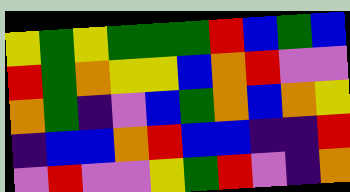[["yellow", "green", "yellow", "green", "green", "green", "red", "blue", "green", "blue"], ["red", "green", "orange", "yellow", "yellow", "blue", "orange", "red", "violet", "violet"], ["orange", "green", "indigo", "violet", "blue", "green", "orange", "blue", "orange", "yellow"], ["indigo", "blue", "blue", "orange", "red", "blue", "blue", "indigo", "indigo", "red"], ["violet", "red", "violet", "violet", "yellow", "green", "red", "violet", "indigo", "orange"]]